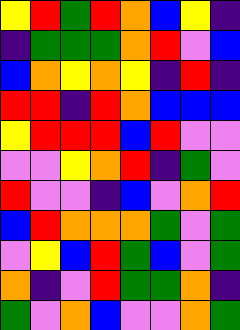[["yellow", "red", "green", "red", "orange", "blue", "yellow", "indigo"], ["indigo", "green", "green", "green", "orange", "red", "violet", "blue"], ["blue", "orange", "yellow", "orange", "yellow", "indigo", "red", "indigo"], ["red", "red", "indigo", "red", "orange", "blue", "blue", "blue"], ["yellow", "red", "red", "red", "blue", "red", "violet", "violet"], ["violet", "violet", "yellow", "orange", "red", "indigo", "green", "violet"], ["red", "violet", "violet", "indigo", "blue", "violet", "orange", "red"], ["blue", "red", "orange", "orange", "orange", "green", "violet", "green"], ["violet", "yellow", "blue", "red", "green", "blue", "violet", "green"], ["orange", "indigo", "violet", "red", "green", "green", "orange", "indigo"], ["green", "violet", "orange", "blue", "violet", "violet", "orange", "green"]]